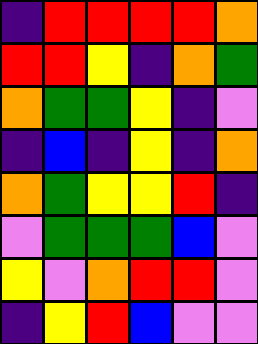[["indigo", "red", "red", "red", "red", "orange"], ["red", "red", "yellow", "indigo", "orange", "green"], ["orange", "green", "green", "yellow", "indigo", "violet"], ["indigo", "blue", "indigo", "yellow", "indigo", "orange"], ["orange", "green", "yellow", "yellow", "red", "indigo"], ["violet", "green", "green", "green", "blue", "violet"], ["yellow", "violet", "orange", "red", "red", "violet"], ["indigo", "yellow", "red", "blue", "violet", "violet"]]